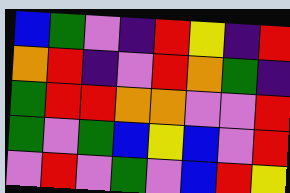[["blue", "green", "violet", "indigo", "red", "yellow", "indigo", "red"], ["orange", "red", "indigo", "violet", "red", "orange", "green", "indigo"], ["green", "red", "red", "orange", "orange", "violet", "violet", "red"], ["green", "violet", "green", "blue", "yellow", "blue", "violet", "red"], ["violet", "red", "violet", "green", "violet", "blue", "red", "yellow"]]